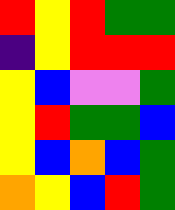[["red", "yellow", "red", "green", "green"], ["indigo", "yellow", "red", "red", "red"], ["yellow", "blue", "violet", "violet", "green"], ["yellow", "red", "green", "green", "blue"], ["yellow", "blue", "orange", "blue", "green"], ["orange", "yellow", "blue", "red", "green"]]